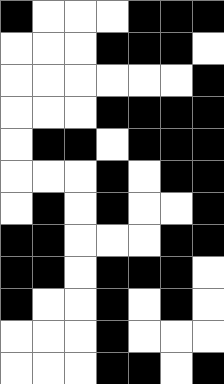[["black", "white", "white", "white", "black", "black", "black"], ["white", "white", "white", "black", "black", "black", "white"], ["white", "white", "white", "white", "white", "white", "black"], ["white", "white", "white", "black", "black", "black", "black"], ["white", "black", "black", "white", "black", "black", "black"], ["white", "white", "white", "black", "white", "black", "black"], ["white", "black", "white", "black", "white", "white", "black"], ["black", "black", "white", "white", "white", "black", "black"], ["black", "black", "white", "black", "black", "black", "white"], ["black", "white", "white", "black", "white", "black", "white"], ["white", "white", "white", "black", "white", "white", "white"], ["white", "white", "white", "black", "black", "white", "black"]]